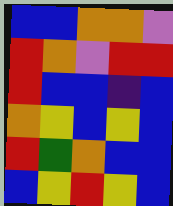[["blue", "blue", "orange", "orange", "violet"], ["red", "orange", "violet", "red", "red"], ["red", "blue", "blue", "indigo", "blue"], ["orange", "yellow", "blue", "yellow", "blue"], ["red", "green", "orange", "blue", "blue"], ["blue", "yellow", "red", "yellow", "blue"]]